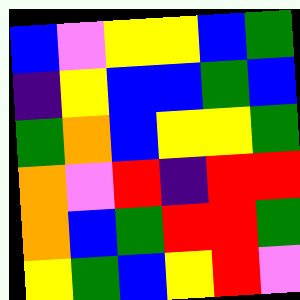[["blue", "violet", "yellow", "yellow", "blue", "green"], ["indigo", "yellow", "blue", "blue", "green", "blue"], ["green", "orange", "blue", "yellow", "yellow", "green"], ["orange", "violet", "red", "indigo", "red", "red"], ["orange", "blue", "green", "red", "red", "green"], ["yellow", "green", "blue", "yellow", "red", "violet"]]